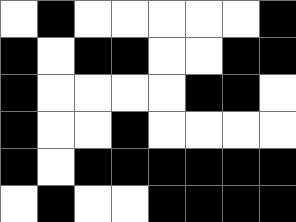[["white", "black", "white", "white", "white", "white", "white", "black"], ["black", "white", "black", "black", "white", "white", "black", "black"], ["black", "white", "white", "white", "white", "black", "black", "white"], ["black", "white", "white", "black", "white", "white", "white", "white"], ["black", "white", "black", "black", "black", "black", "black", "black"], ["white", "black", "white", "white", "black", "black", "black", "black"]]